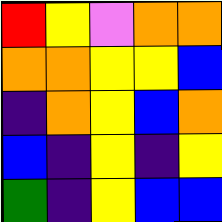[["red", "yellow", "violet", "orange", "orange"], ["orange", "orange", "yellow", "yellow", "blue"], ["indigo", "orange", "yellow", "blue", "orange"], ["blue", "indigo", "yellow", "indigo", "yellow"], ["green", "indigo", "yellow", "blue", "blue"]]